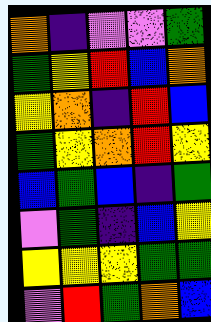[["orange", "indigo", "violet", "violet", "green"], ["green", "yellow", "red", "blue", "orange"], ["yellow", "orange", "indigo", "red", "blue"], ["green", "yellow", "orange", "red", "yellow"], ["blue", "green", "blue", "indigo", "green"], ["violet", "green", "indigo", "blue", "yellow"], ["yellow", "yellow", "yellow", "green", "green"], ["violet", "red", "green", "orange", "blue"]]